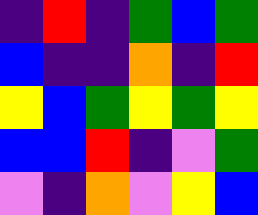[["indigo", "red", "indigo", "green", "blue", "green"], ["blue", "indigo", "indigo", "orange", "indigo", "red"], ["yellow", "blue", "green", "yellow", "green", "yellow"], ["blue", "blue", "red", "indigo", "violet", "green"], ["violet", "indigo", "orange", "violet", "yellow", "blue"]]